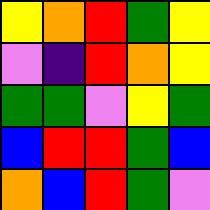[["yellow", "orange", "red", "green", "yellow"], ["violet", "indigo", "red", "orange", "yellow"], ["green", "green", "violet", "yellow", "green"], ["blue", "red", "red", "green", "blue"], ["orange", "blue", "red", "green", "violet"]]